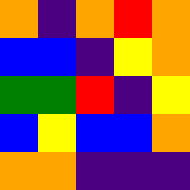[["orange", "indigo", "orange", "red", "orange"], ["blue", "blue", "indigo", "yellow", "orange"], ["green", "green", "red", "indigo", "yellow"], ["blue", "yellow", "blue", "blue", "orange"], ["orange", "orange", "indigo", "indigo", "indigo"]]